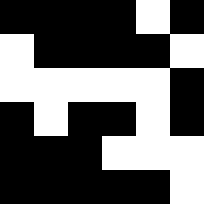[["black", "black", "black", "black", "white", "black"], ["white", "black", "black", "black", "black", "white"], ["white", "white", "white", "white", "white", "black"], ["black", "white", "black", "black", "white", "black"], ["black", "black", "black", "white", "white", "white"], ["black", "black", "black", "black", "black", "white"]]